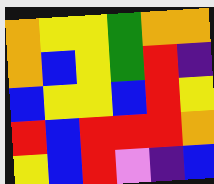[["orange", "yellow", "yellow", "green", "orange", "orange"], ["orange", "blue", "yellow", "green", "red", "indigo"], ["blue", "yellow", "yellow", "blue", "red", "yellow"], ["red", "blue", "red", "red", "red", "orange"], ["yellow", "blue", "red", "violet", "indigo", "blue"]]